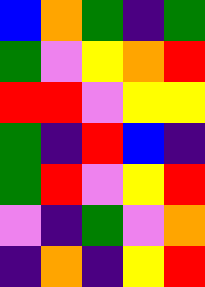[["blue", "orange", "green", "indigo", "green"], ["green", "violet", "yellow", "orange", "red"], ["red", "red", "violet", "yellow", "yellow"], ["green", "indigo", "red", "blue", "indigo"], ["green", "red", "violet", "yellow", "red"], ["violet", "indigo", "green", "violet", "orange"], ["indigo", "orange", "indigo", "yellow", "red"]]